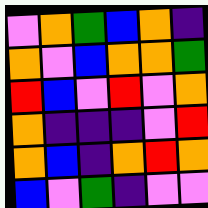[["violet", "orange", "green", "blue", "orange", "indigo"], ["orange", "violet", "blue", "orange", "orange", "green"], ["red", "blue", "violet", "red", "violet", "orange"], ["orange", "indigo", "indigo", "indigo", "violet", "red"], ["orange", "blue", "indigo", "orange", "red", "orange"], ["blue", "violet", "green", "indigo", "violet", "violet"]]